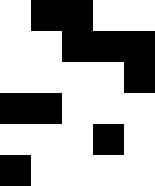[["white", "black", "black", "white", "white"], ["white", "white", "black", "black", "black"], ["white", "white", "white", "white", "black"], ["black", "black", "white", "white", "white"], ["white", "white", "white", "black", "white"], ["black", "white", "white", "white", "white"]]